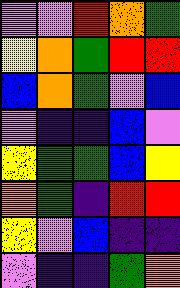[["violet", "violet", "red", "orange", "green"], ["yellow", "orange", "green", "red", "red"], ["blue", "orange", "green", "violet", "blue"], ["violet", "indigo", "indigo", "blue", "violet"], ["yellow", "green", "green", "blue", "yellow"], ["orange", "green", "indigo", "red", "red"], ["yellow", "violet", "blue", "indigo", "indigo"], ["violet", "indigo", "indigo", "green", "orange"]]